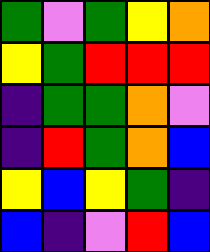[["green", "violet", "green", "yellow", "orange"], ["yellow", "green", "red", "red", "red"], ["indigo", "green", "green", "orange", "violet"], ["indigo", "red", "green", "orange", "blue"], ["yellow", "blue", "yellow", "green", "indigo"], ["blue", "indigo", "violet", "red", "blue"]]